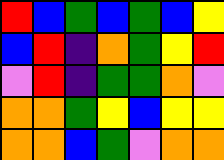[["red", "blue", "green", "blue", "green", "blue", "yellow"], ["blue", "red", "indigo", "orange", "green", "yellow", "red"], ["violet", "red", "indigo", "green", "green", "orange", "violet"], ["orange", "orange", "green", "yellow", "blue", "yellow", "yellow"], ["orange", "orange", "blue", "green", "violet", "orange", "orange"]]